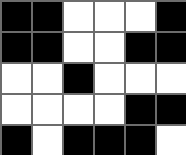[["black", "black", "white", "white", "white", "black"], ["black", "black", "white", "white", "black", "black"], ["white", "white", "black", "white", "white", "white"], ["white", "white", "white", "white", "black", "black"], ["black", "white", "black", "black", "black", "white"]]